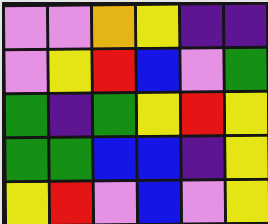[["violet", "violet", "orange", "yellow", "indigo", "indigo"], ["violet", "yellow", "red", "blue", "violet", "green"], ["green", "indigo", "green", "yellow", "red", "yellow"], ["green", "green", "blue", "blue", "indigo", "yellow"], ["yellow", "red", "violet", "blue", "violet", "yellow"]]